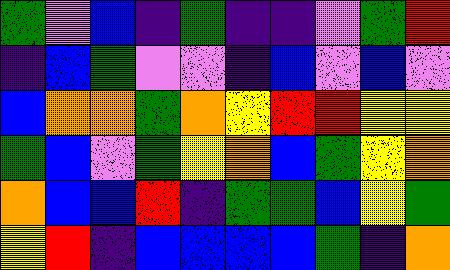[["green", "violet", "blue", "indigo", "green", "indigo", "indigo", "violet", "green", "red"], ["indigo", "blue", "green", "violet", "violet", "indigo", "blue", "violet", "blue", "violet"], ["blue", "orange", "orange", "green", "orange", "yellow", "red", "red", "yellow", "yellow"], ["green", "blue", "violet", "green", "yellow", "orange", "blue", "green", "yellow", "orange"], ["orange", "blue", "blue", "red", "indigo", "green", "green", "blue", "yellow", "green"], ["yellow", "red", "indigo", "blue", "blue", "blue", "blue", "green", "indigo", "orange"]]